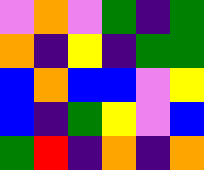[["violet", "orange", "violet", "green", "indigo", "green"], ["orange", "indigo", "yellow", "indigo", "green", "green"], ["blue", "orange", "blue", "blue", "violet", "yellow"], ["blue", "indigo", "green", "yellow", "violet", "blue"], ["green", "red", "indigo", "orange", "indigo", "orange"]]